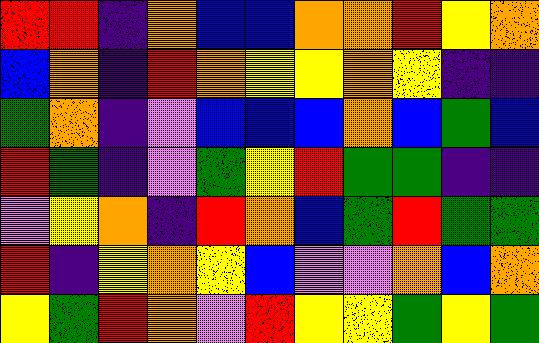[["red", "red", "indigo", "orange", "blue", "blue", "orange", "orange", "red", "yellow", "orange"], ["blue", "orange", "indigo", "red", "orange", "yellow", "yellow", "orange", "yellow", "indigo", "indigo"], ["green", "orange", "indigo", "violet", "blue", "blue", "blue", "orange", "blue", "green", "blue"], ["red", "green", "indigo", "violet", "green", "yellow", "red", "green", "green", "indigo", "indigo"], ["violet", "yellow", "orange", "indigo", "red", "orange", "blue", "green", "red", "green", "green"], ["red", "indigo", "yellow", "orange", "yellow", "blue", "violet", "violet", "orange", "blue", "orange"], ["yellow", "green", "red", "orange", "violet", "red", "yellow", "yellow", "green", "yellow", "green"]]